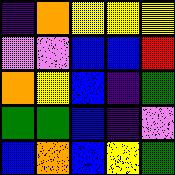[["indigo", "orange", "yellow", "yellow", "yellow"], ["violet", "violet", "blue", "blue", "red"], ["orange", "yellow", "blue", "indigo", "green"], ["green", "green", "blue", "indigo", "violet"], ["blue", "orange", "blue", "yellow", "green"]]